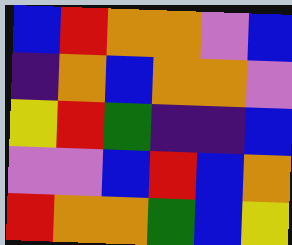[["blue", "red", "orange", "orange", "violet", "blue"], ["indigo", "orange", "blue", "orange", "orange", "violet"], ["yellow", "red", "green", "indigo", "indigo", "blue"], ["violet", "violet", "blue", "red", "blue", "orange"], ["red", "orange", "orange", "green", "blue", "yellow"]]